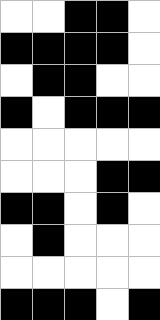[["white", "white", "black", "black", "white"], ["black", "black", "black", "black", "white"], ["white", "black", "black", "white", "white"], ["black", "white", "black", "black", "black"], ["white", "white", "white", "white", "white"], ["white", "white", "white", "black", "black"], ["black", "black", "white", "black", "white"], ["white", "black", "white", "white", "white"], ["white", "white", "white", "white", "white"], ["black", "black", "black", "white", "black"]]